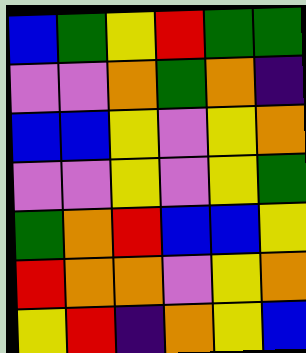[["blue", "green", "yellow", "red", "green", "green"], ["violet", "violet", "orange", "green", "orange", "indigo"], ["blue", "blue", "yellow", "violet", "yellow", "orange"], ["violet", "violet", "yellow", "violet", "yellow", "green"], ["green", "orange", "red", "blue", "blue", "yellow"], ["red", "orange", "orange", "violet", "yellow", "orange"], ["yellow", "red", "indigo", "orange", "yellow", "blue"]]